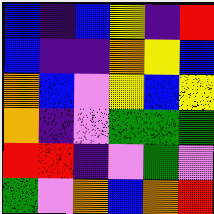[["blue", "indigo", "blue", "yellow", "indigo", "red"], ["blue", "indigo", "indigo", "orange", "yellow", "blue"], ["orange", "blue", "violet", "yellow", "blue", "yellow"], ["orange", "indigo", "violet", "green", "green", "green"], ["red", "red", "indigo", "violet", "green", "violet"], ["green", "violet", "orange", "blue", "orange", "red"]]